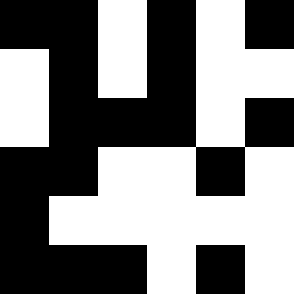[["black", "black", "white", "black", "white", "black"], ["white", "black", "white", "black", "white", "white"], ["white", "black", "black", "black", "white", "black"], ["black", "black", "white", "white", "black", "white"], ["black", "white", "white", "white", "white", "white"], ["black", "black", "black", "white", "black", "white"]]